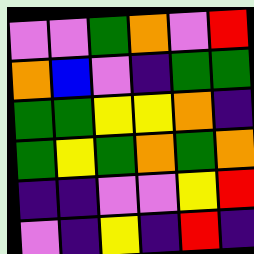[["violet", "violet", "green", "orange", "violet", "red"], ["orange", "blue", "violet", "indigo", "green", "green"], ["green", "green", "yellow", "yellow", "orange", "indigo"], ["green", "yellow", "green", "orange", "green", "orange"], ["indigo", "indigo", "violet", "violet", "yellow", "red"], ["violet", "indigo", "yellow", "indigo", "red", "indigo"]]